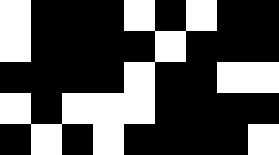[["white", "black", "black", "black", "white", "black", "white", "black", "black"], ["white", "black", "black", "black", "black", "white", "black", "black", "black"], ["black", "black", "black", "black", "white", "black", "black", "white", "white"], ["white", "black", "white", "white", "white", "black", "black", "black", "black"], ["black", "white", "black", "white", "black", "black", "black", "black", "white"]]